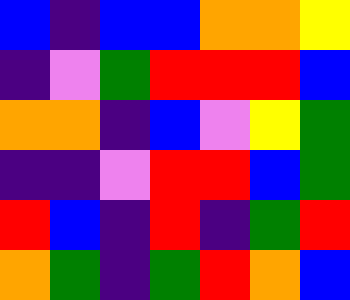[["blue", "indigo", "blue", "blue", "orange", "orange", "yellow"], ["indigo", "violet", "green", "red", "red", "red", "blue"], ["orange", "orange", "indigo", "blue", "violet", "yellow", "green"], ["indigo", "indigo", "violet", "red", "red", "blue", "green"], ["red", "blue", "indigo", "red", "indigo", "green", "red"], ["orange", "green", "indigo", "green", "red", "orange", "blue"]]